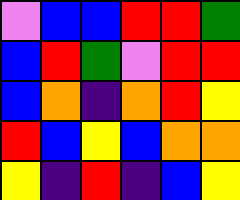[["violet", "blue", "blue", "red", "red", "green"], ["blue", "red", "green", "violet", "red", "red"], ["blue", "orange", "indigo", "orange", "red", "yellow"], ["red", "blue", "yellow", "blue", "orange", "orange"], ["yellow", "indigo", "red", "indigo", "blue", "yellow"]]